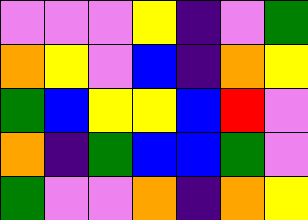[["violet", "violet", "violet", "yellow", "indigo", "violet", "green"], ["orange", "yellow", "violet", "blue", "indigo", "orange", "yellow"], ["green", "blue", "yellow", "yellow", "blue", "red", "violet"], ["orange", "indigo", "green", "blue", "blue", "green", "violet"], ["green", "violet", "violet", "orange", "indigo", "orange", "yellow"]]